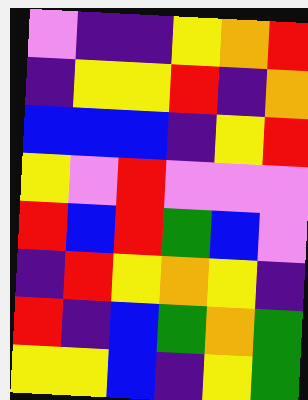[["violet", "indigo", "indigo", "yellow", "orange", "red"], ["indigo", "yellow", "yellow", "red", "indigo", "orange"], ["blue", "blue", "blue", "indigo", "yellow", "red"], ["yellow", "violet", "red", "violet", "violet", "violet"], ["red", "blue", "red", "green", "blue", "violet"], ["indigo", "red", "yellow", "orange", "yellow", "indigo"], ["red", "indigo", "blue", "green", "orange", "green"], ["yellow", "yellow", "blue", "indigo", "yellow", "green"]]